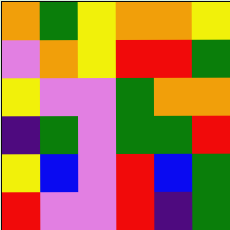[["orange", "green", "yellow", "orange", "orange", "yellow"], ["violet", "orange", "yellow", "red", "red", "green"], ["yellow", "violet", "violet", "green", "orange", "orange"], ["indigo", "green", "violet", "green", "green", "red"], ["yellow", "blue", "violet", "red", "blue", "green"], ["red", "violet", "violet", "red", "indigo", "green"]]